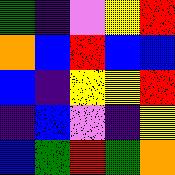[["green", "indigo", "violet", "yellow", "red"], ["orange", "blue", "red", "blue", "blue"], ["blue", "indigo", "yellow", "yellow", "red"], ["indigo", "blue", "violet", "indigo", "yellow"], ["blue", "green", "red", "green", "orange"]]